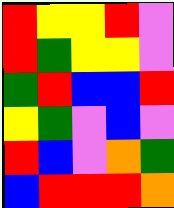[["red", "yellow", "yellow", "red", "violet"], ["red", "green", "yellow", "yellow", "violet"], ["green", "red", "blue", "blue", "red"], ["yellow", "green", "violet", "blue", "violet"], ["red", "blue", "violet", "orange", "green"], ["blue", "red", "red", "red", "orange"]]